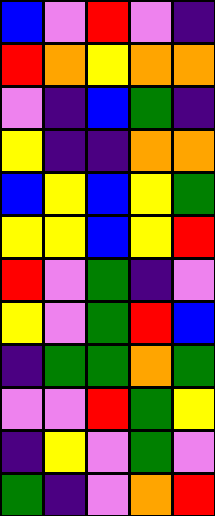[["blue", "violet", "red", "violet", "indigo"], ["red", "orange", "yellow", "orange", "orange"], ["violet", "indigo", "blue", "green", "indigo"], ["yellow", "indigo", "indigo", "orange", "orange"], ["blue", "yellow", "blue", "yellow", "green"], ["yellow", "yellow", "blue", "yellow", "red"], ["red", "violet", "green", "indigo", "violet"], ["yellow", "violet", "green", "red", "blue"], ["indigo", "green", "green", "orange", "green"], ["violet", "violet", "red", "green", "yellow"], ["indigo", "yellow", "violet", "green", "violet"], ["green", "indigo", "violet", "orange", "red"]]